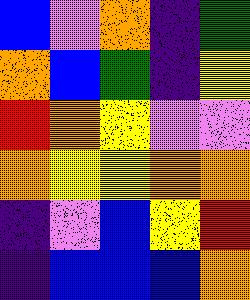[["blue", "violet", "orange", "indigo", "green"], ["orange", "blue", "green", "indigo", "yellow"], ["red", "orange", "yellow", "violet", "violet"], ["orange", "yellow", "yellow", "orange", "orange"], ["indigo", "violet", "blue", "yellow", "red"], ["indigo", "blue", "blue", "blue", "orange"]]